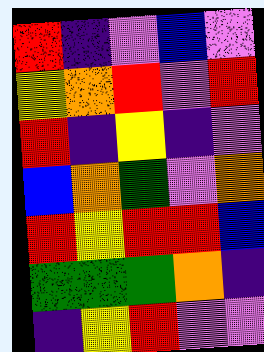[["red", "indigo", "violet", "blue", "violet"], ["yellow", "orange", "red", "violet", "red"], ["red", "indigo", "yellow", "indigo", "violet"], ["blue", "orange", "green", "violet", "orange"], ["red", "yellow", "red", "red", "blue"], ["green", "green", "green", "orange", "indigo"], ["indigo", "yellow", "red", "violet", "violet"]]